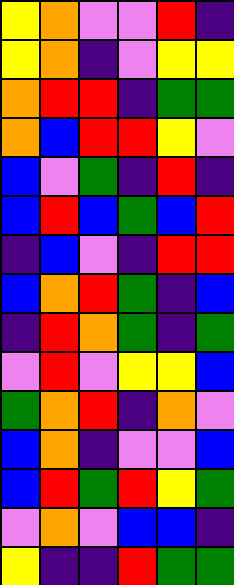[["yellow", "orange", "violet", "violet", "red", "indigo"], ["yellow", "orange", "indigo", "violet", "yellow", "yellow"], ["orange", "red", "red", "indigo", "green", "green"], ["orange", "blue", "red", "red", "yellow", "violet"], ["blue", "violet", "green", "indigo", "red", "indigo"], ["blue", "red", "blue", "green", "blue", "red"], ["indigo", "blue", "violet", "indigo", "red", "red"], ["blue", "orange", "red", "green", "indigo", "blue"], ["indigo", "red", "orange", "green", "indigo", "green"], ["violet", "red", "violet", "yellow", "yellow", "blue"], ["green", "orange", "red", "indigo", "orange", "violet"], ["blue", "orange", "indigo", "violet", "violet", "blue"], ["blue", "red", "green", "red", "yellow", "green"], ["violet", "orange", "violet", "blue", "blue", "indigo"], ["yellow", "indigo", "indigo", "red", "green", "green"]]